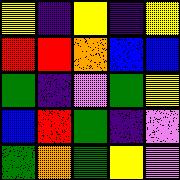[["yellow", "indigo", "yellow", "indigo", "yellow"], ["red", "red", "orange", "blue", "blue"], ["green", "indigo", "violet", "green", "yellow"], ["blue", "red", "green", "indigo", "violet"], ["green", "orange", "green", "yellow", "violet"]]